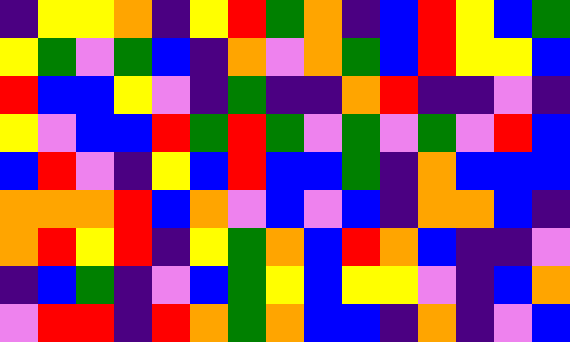[["indigo", "yellow", "yellow", "orange", "indigo", "yellow", "red", "green", "orange", "indigo", "blue", "red", "yellow", "blue", "green"], ["yellow", "green", "violet", "green", "blue", "indigo", "orange", "violet", "orange", "green", "blue", "red", "yellow", "yellow", "blue"], ["red", "blue", "blue", "yellow", "violet", "indigo", "green", "indigo", "indigo", "orange", "red", "indigo", "indigo", "violet", "indigo"], ["yellow", "violet", "blue", "blue", "red", "green", "red", "green", "violet", "green", "violet", "green", "violet", "red", "blue"], ["blue", "red", "violet", "indigo", "yellow", "blue", "red", "blue", "blue", "green", "indigo", "orange", "blue", "blue", "blue"], ["orange", "orange", "orange", "red", "blue", "orange", "violet", "blue", "violet", "blue", "indigo", "orange", "orange", "blue", "indigo"], ["orange", "red", "yellow", "red", "indigo", "yellow", "green", "orange", "blue", "red", "orange", "blue", "indigo", "indigo", "violet"], ["indigo", "blue", "green", "indigo", "violet", "blue", "green", "yellow", "blue", "yellow", "yellow", "violet", "indigo", "blue", "orange"], ["violet", "red", "red", "indigo", "red", "orange", "green", "orange", "blue", "blue", "indigo", "orange", "indigo", "violet", "blue"]]